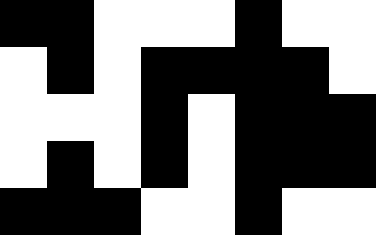[["black", "black", "white", "white", "white", "black", "white", "white"], ["white", "black", "white", "black", "black", "black", "black", "white"], ["white", "white", "white", "black", "white", "black", "black", "black"], ["white", "black", "white", "black", "white", "black", "black", "black"], ["black", "black", "black", "white", "white", "black", "white", "white"]]